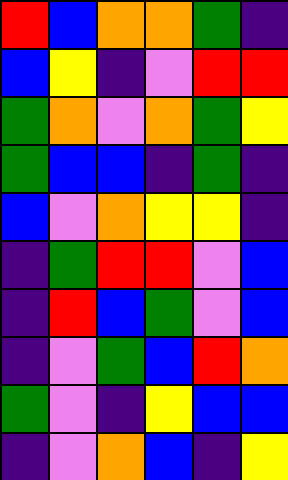[["red", "blue", "orange", "orange", "green", "indigo"], ["blue", "yellow", "indigo", "violet", "red", "red"], ["green", "orange", "violet", "orange", "green", "yellow"], ["green", "blue", "blue", "indigo", "green", "indigo"], ["blue", "violet", "orange", "yellow", "yellow", "indigo"], ["indigo", "green", "red", "red", "violet", "blue"], ["indigo", "red", "blue", "green", "violet", "blue"], ["indigo", "violet", "green", "blue", "red", "orange"], ["green", "violet", "indigo", "yellow", "blue", "blue"], ["indigo", "violet", "orange", "blue", "indigo", "yellow"]]